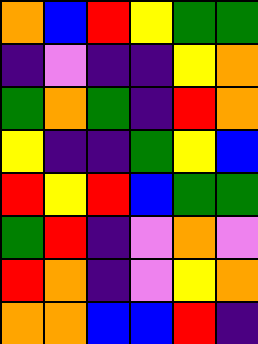[["orange", "blue", "red", "yellow", "green", "green"], ["indigo", "violet", "indigo", "indigo", "yellow", "orange"], ["green", "orange", "green", "indigo", "red", "orange"], ["yellow", "indigo", "indigo", "green", "yellow", "blue"], ["red", "yellow", "red", "blue", "green", "green"], ["green", "red", "indigo", "violet", "orange", "violet"], ["red", "orange", "indigo", "violet", "yellow", "orange"], ["orange", "orange", "blue", "blue", "red", "indigo"]]